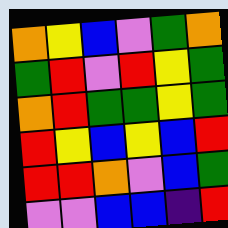[["orange", "yellow", "blue", "violet", "green", "orange"], ["green", "red", "violet", "red", "yellow", "green"], ["orange", "red", "green", "green", "yellow", "green"], ["red", "yellow", "blue", "yellow", "blue", "red"], ["red", "red", "orange", "violet", "blue", "green"], ["violet", "violet", "blue", "blue", "indigo", "red"]]